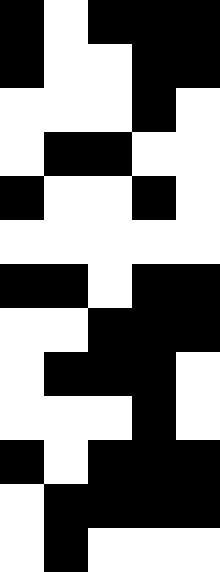[["black", "white", "black", "black", "black"], ["black", "white", "white", "black", "black"], ["white", "white", "white", "black", "white"], ["white", "black", "black", "white", "white"], ["black", "white", "white", "black", "white"], ["white", "white", "white", "white", "white"], ["black", "black", "white", "black", "black"], ["white", "white", "black", "black", "black"], ["white", "black", "black", "black", "white"], ["white", "white", "white", "black", "white"], ["black", "white", "black", "black", "black"], ["white", "black", "black", "black", "black"], ["white", "black", "white", "white", "white"]]